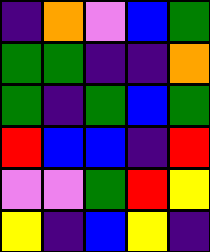[["indigo", "orange", "violet", "blue", "green"], ["green", "green", "indigo", "indigo", "orange"], ["green", "indigo", "green", "blue", "green"], ["red", "blue", "blue", "indigo", "red"], ["violet", "violet", "green", "red", "yellow"], ["yellow", "indigo", "blue", "yellow", "indigo"]]